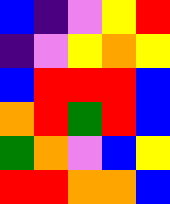[["blue", "indigo", "violet", "yellow", "red"], ["indigo", "violet", "yellow", "orange", "yellow"], ["blue", "red", "red", "red", "blue"], ["orange", "red", "green", "red", "blue"], ["green", "orange", "violet", "blue", "yellow"], ["red", "red", "orange", "orange", "blue"]]